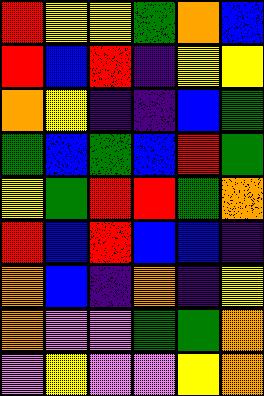[["red", "yellow", "yellow", "green", "orange", "blue"], ["red", "blue", "red", "indigo", "yellow", "yellow"], ["orange", "yellow", "indigo", "indigo", "blue", "green"], ["green", "blue", "green", "blue", "red", "green"], ["yellow", "green", "red", "red", "green", "orange"], ["red", "blue", "red", "blue", "blue", "indigo"], ["orange", "blue", "indigo", "orange", "indigo", "yellow"], ["orange", "violet", "violet", "green", "green", "orange"], ["violet", "yellow", "violet", "violet", "yellow", "orange"]]